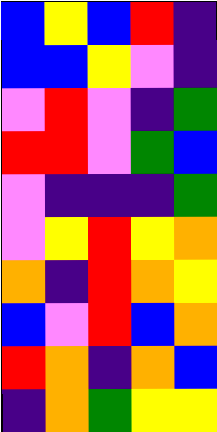[["blue", "yellow", "blue", "red", "indigo"], ["blue", "blue", "yellow", "violet", "indigo"], ["violet", "red", "violet", "indigo", "green"], ["red", "red", "violet", "green", "blue"], ["violet", "indigo", "indigo", "indigo", "green"], ["violet", "yellow", "red", "yellow", "orange"], ["orange", "indigo", "red", "orange", "yellow"], ["blue", "violet", "red", "blue", "orange"], ["red", "orange", "indigo", "orange", "blue"], ["indigo", "orange", "green", "yellow", "yellow"]]